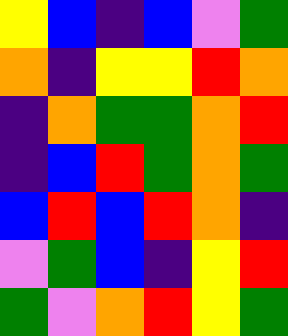[["yellow", "blue", "indigo", "blue", "violet", "green"], ["orange", "indigo", "yellow", "yellow", "red", "orange"], ["indigo", "orange", "green", "green", "orange", "red"], ["indigo", "blue", "red", "green", "orange", "green"], ["blue", "red", "blue", "red", "orange", "indigo"], ["violet", "green", "blue", "indigo", "yellow", "red"], ["green", "violet", "orange", "red", "yellow", "green"]]